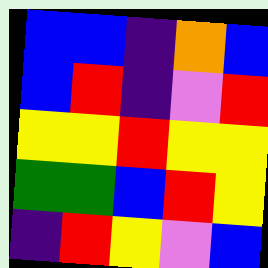[["blue", "blue", "indigo", "orange", "blue"], ["blue", "red", "indigo", "violet", "red"], ["yellow", "yellow", "red", "yellow", "yellow"], ["green", "green", "blue", "red", "yellow"], ["indigo", "red", "yellow", "violet", "blue"]]